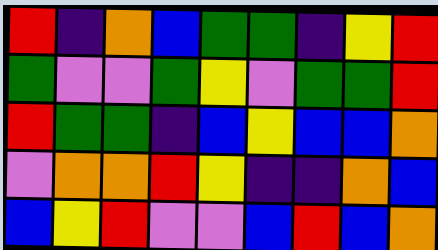[["red", "indigo", "orange", "blue", "green", "green", "indigo", "yellow", "red"], ["green", "violet", "violet", "green", "yellow", "violet", "green", "green", "red"], ["red", "green", "green", "indigo", "blue", "yellow", "blue", "blue", "orange"], ["violet", "orange", "orange", "red", "yellow", "indigo", "indigo", "orange", "blue"], ["blue", "yellow", "red", "violet", "violet", "blue", "red", "blue", "orange"]]